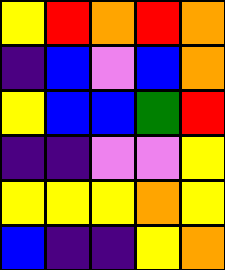[["yellow", "red", "orange", "red", "orange"], ["indigo", "blue", "violet", "blue", "orange"], ["yellow", "blue", "blue", "green", "red"], ["indigo", "indigo", "violet", "violet", "yellow"], ["yellow", "yellow", "yellow", "orange", "yellow"], ["blue", "indigo", "indigo", "yellow", "orange"]]